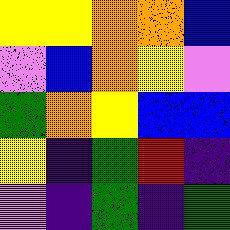[["yellow", "yellow", "orange", "orange", "blue"], ["violet", "blue", "orange", "yellow", "violet"], ["green", "orange", "yellow", "blue", "blue"], ["yellow", "indigo", "green", "red", "indigo"], ["violet", "indigo", "green", "indigo", "green"]]